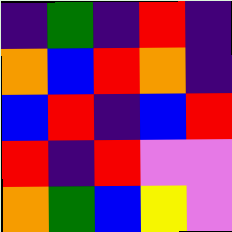[["indigo", "green", "indigo", "red", "indigo"], ["orange", "blue", "red", "orange", "indigo"], ["blue", "red", "indigo", "blue", "red"], ["red", "indigo", "red", "violet", "violet"], ["orange", "green", "blue", "yellow", "violet"]]